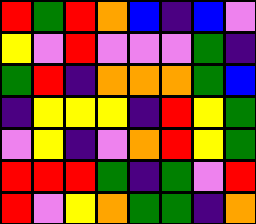[["red", "green", "red", "orange", "blue", "indigo", "blue", "violet"], ["yellow", "violet", "red", "violet", "violet", "violet", "green", "indigo"], ["green", "red", "indigo", "orange", "orange", "orange", "green", "blue"], ["indigo", "yellow", "yellow", "yellow", "indigo", "red", "yellow", "green"], ["violet", "yellow", "indigo", "violet", "orange", "red", "yellow", "green"], ["red", "red", "red", "green", "indigo", "green", "violet", "red"], ["red", "violet", "yellow", "orange", "green", "green", "indigo", "orange"]]